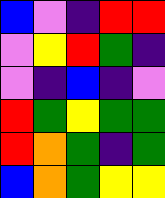[["blue", "violet", "indigo", "red", "red"], ["violet", "yellow", "red", "green", "indigo"], ["violet", "indigo", "blue", "indigo", "violet"], ["red", "green", "yellow", "green", "green"], ["red", "orange", "green", "indigo", "green"], ["blue", "orange", "green", "yellow", "yellow"]]